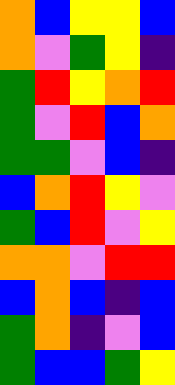[["orange", "blue", "yellow", "yellow", "blue"], ["orange", "violet", "green", "yellow", "indigo"], ["green", "red", "yellow", "orange", "red"], ["green", "violet", "red", "blue", "orange"], ["green", "green", "violet", "blue", "indigo"], ["blue", "orange", "red", "yellow", "violet"], ["green", "blue", "red", "violet", "yellow"], ["orange", "orange", "violet", "red", "red"], ["blue", "orange", "blue", "indigo", "blue"], ["green", "orange", "indigo", "violet", "blue"], ["green", "blue", "blue", "green", "yellow"]]